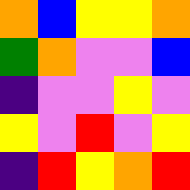[["orange", "blue", "yellow", "yellow", "orange"], ["green", "orange", "violet", "violet", "blue"], ["indigo", "violet", "violet", "yellow", "violet"], ["yellow", "violet", "red", "violet", "yellow"], ["indigo", "red", "yellow", "orange", "red"]]